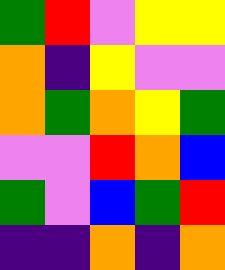[["green", "red", "violet", "yellow", "yellow"], ["orange", "indigo", "yellow", "violet", "violet"], ["orange", "green", "orange", "yellow", "green"], ["violet", "violet", "red", "orange", "blue"], ["green", "violet", "blue", "green", "red"], ["indigo", "indigo", "orange", "indigo", "orange"]]